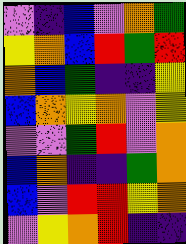[["violet", "indigo", "blue", "violet", "orange", "green"], ["yellow", "orange", "blue", "red", "green", "red"], ["orange", "blue", "green", "indigo", "indigo", "yellow"], ["blue", "orange", "yellow", "orange", "violet", "yellow"], ["violet", "violet", "green", "red", "violet", "orange"], ["blue", "orange", "indigo", "indigo", "green", "orange"], ["blue", "violet", "red", "red", "yellow", "orange"], ["violet", "yellow", "orange", "red", "indigo", "indigo"]]